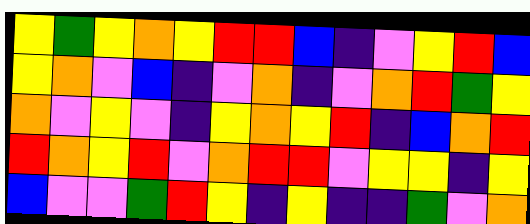[["yellow", "green", "yellow", "orange", "yellow", "red", "red", "blue", "indigo", "violet", "yellow", "red", "blue"], ["yellow", "orange", "violet", "blue", "indigo", "violet", "orange", "indigo", "violet", "orange", "red", "green", "yellow"], ["orange", "violet", "yellow", "violet", "indigo", "yellow", "orange", "yellow", "red", "indigo", "blue", "orange", "red"], ["red", "orange", "yellow", "red", "violet", "orange", "red", "red", "violet", "yellow", "yellow", "indigo", "yellow"], ["blue", "violet", "violet", "green", "red", "yellow", "indigo", "yellow", "indigo", "indigo", "green", "violet", "orange"]]